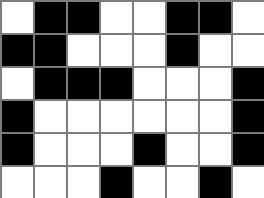[["white", "black", "black", "white", "white", "black", "black", "white"], ["black", "black", "white", "white", "white", "black", "white", "white"], ["white", "black", "black", "black", "white", "white", "white", "black"], ["black", "white", "white", "white", "white", "white", "white", "black"], ["black", "white", "white", "white", "black", "white", "white", "black"], ["white", "white", "white", "black", "white", "white", "black", "white"]]